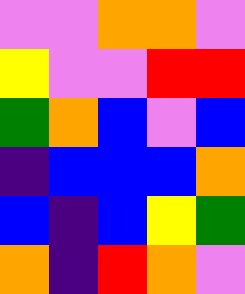[["violet", "violet", "orange", "orange", "violet"], ["yellow", "violet", "violet", "red", "red"], ["green", "orange", "blue", "violet", "blue"], ["indigo", "blue", "blue", "blue", "orange"], ["blue", "indigo", "blue", "yellow", "green"], ["orange", "indigo", "red", "orange", "violet"]]